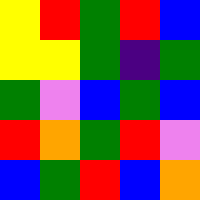[["yellow", "red", "green", "red", "blue"], ["yellow", "yellow", "green", "indigo", "green"], ["green", "violet", "blue", "green", "blue"], ["red", "orange", "green", "red", "violet"], ["blue", "green", "red", "blue", "orange"]]